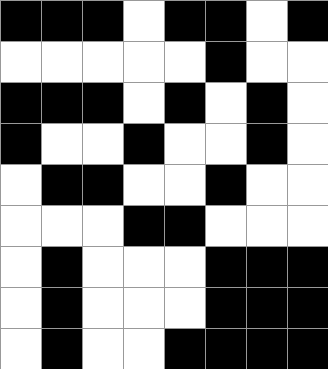[["black", "black", "black", "white", "black", "black", "white", "black"], ["white", "white", "white", "white", "white", "black", "white", "white"], ["black", "black", "black", "white", "black", "white", "black", "white"], ["black", "white", "white", "black", "white", "white", "black", "white"], ["white", "black", "black", "white", "white", "black", "white", "white"], ["white", "white", "white", "black", "black", "white", "white", "white"], ["white", "black", "white", "white", "white", "black", "black", "black"], ["white", "black", "white", "white", "white", "black", "black", "black"], ["white", "black", "white", "white", "black", "black", "black", "black"]]